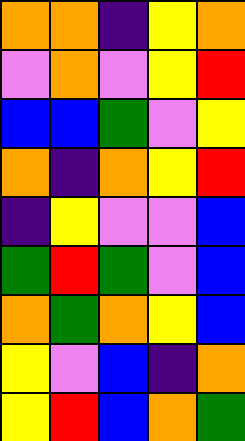[["orange", "orange", "indigo", "yellow", "orange"], ["violet", "orange", "violet", "yellow", "red"], ["blue", "blue", "green", "violet", "yellow"], ["orange", "indigo", "orange", "yellow", "red"], ["indigo", "yellow", "violet", "violet", "blue"], ["green", "red", "green", "violet", "blue"], ["orange", "green", "orange", "yellow", "blue"], ["yellow", "violet", "blue", "indigo", "orange"], ["yellow", "red", "blue", "orange", "green"]]